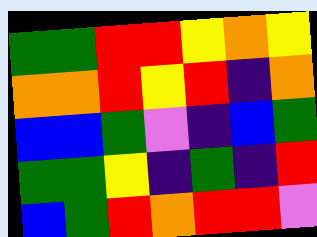[["green", "green", "red", "red", "yellow", "orange", "yellow"], ["orange", "orange", "red", "yellow", "red", "indigo", "orange"], ["blue", "blue", "green", "violet", "indigo", "blue", "green"], ["green", "green", "yellow", "indigo", "green", "indigo", "red"], ["blue", "green", "red", "orange", "red", "red", "violet"]]